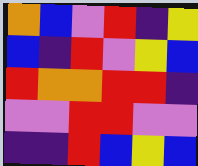[["orange", "blue", "violet", "red", "indigo", "yellow"], ["blue", "indigo", "red", "violet", "yellow", "blue"], ["red", "orange", "orange", "red", "red", "indigo"], ["violet", "violet", "red", "red", "violet", "violet"], ["indigo", "indigo", "red", "blue", "yellow", "blue"]]